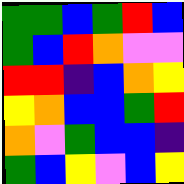[["green", "green", "blue", "green", "red", "blue"], ["green", "blue", "red", "orange", "violet", "violet"], ["red", "red", "indigo", "blue", "orange", "yellow"], ["yellow", "orange", "blue", "blue", "green", "red"], ["orange", "violet", "green", "blue", "blue", "indigo"], ["green", "blue", "yellow", "violet", "blue", "yellow"]]